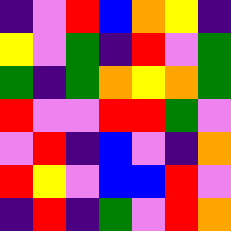[["indigo", "violet", "red", "blue", "orange", "yellow", "indigo"], ["yellow", "violet", "green", "indigo", "red", "violet", "green"], ["green", "indigo", "green", "orange", "yellow", "orange", "green"], ["red", "violet", "violet", "red", "red", "green", "violet"], ["violet", "red", "indigo", "blue", "violet", "indigo", "orange"], ["red", "yellow", "violet", "blue", "blue", "red", "violet"], ["indigo", "red", "indigo", "green", "violet", "red", "orange"]]